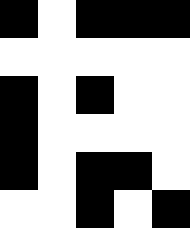[["black", "white", "black", "black", "black"], ["white", "white", "white", "white", "white"], ["black", "white", "black", "white", "white"], ["black", "white", "white", "white", "white"], ["black", "white", "black", "black", "white"], ["white", "white", "black", "white", "black"]]